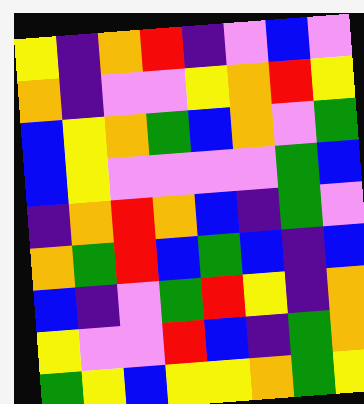[["yellow", "indigo", "orange", "red", "indigo", "violet", "blue", "violet"], ["orange", "indigo", "violet", "violet", "yellow", "orange", "red", "yellow"], ["blue", "yellow", "orange", "green", "blue", "orange", "violet", "green"], ["blue", "yellow", "violet", "violet", "violet", "violet", "green", "blue"], ["indigo", "orange", "red", "orange", "blue", "indigo", "green", "violet"], ["orange", "green", "red", "blue", "green", "blue", "indigo", "blue"], ["blue", "indigo", "violet", "green", "red", "yellow", "indigo", "orange"], ["yellow", "violet", "violet", "red", "blue", "indigo", "green", "orange"], ["green", "yellow", "blue", "yellow", "yellow", "orange", "green", "yellow"]]